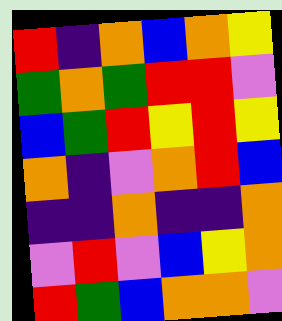[["red", "indigo", "orange", "blue", "orange", "yellow"], ["green", "orange", "green", "red", "red", "violet"], ["blue", "green", "red", "yellow", "red", "yellow"], ["orange", "indigo", "violet", "orange", "red", "blue"], ["indigo", "indigo", "orange", "indigo", "indigo", "orange"], ["violet", "red", "violet", "blue", "yellow", "orange"], ["red", "green", "blue", "orange", "orange", "violet"]]